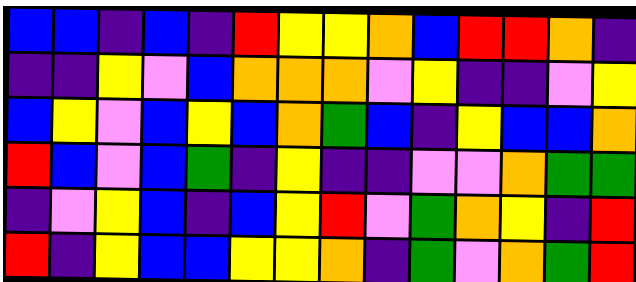[["blue", "blue", "indigo", "blue", "indigo", "red", "yellow", "yellow", "orange", "blue", "red", "red", "orange", "indigo"], ["indigo", "indigo", "yellow", "violet", "blue", "orange", "orange", "orange", "violet", "yellow", "indigo", "indigo", "violet", "yellow"], ["blue", "yellow", "violet", "blue", "yellow", "blue", "orange", "green", "blue", "indigo", "yellow", "blue", "blue", "orange"], ["red", "blue", "violet", "blue", "green", "indigo", "yellow", "indigo", "indigo", "violet", "violet", "orange", "green", "green"], ["indigo", "violet", "yellow", "blue", "indigo", "blue", "yellow", "red", "violet", "green", "orange", "yellow", "indigo", "red"], ["red", "indigo", "yellow", "blue", "blue", "yellow", "yellow", "orange", "indigo", "green", "violet", "orange", "green", "red"]]